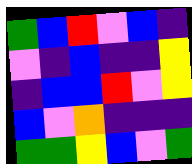[["green", "blue", "red", "violet", "blue", "indigo"], ["violet", "indigo", "blue", "indigo", "indigo", "yellow"], ["indigo", "blue", "blue", "red", "violet", "yellow"], ["blue", "violet", "orange", "indigo", "indigo", "indigo"], ["green", "green", "yellow", "blue", "violet", "green"]]